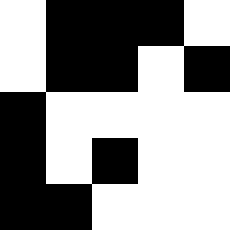[["white", "black", "black", "black", "white"], ["white", "black", "black", "white", "black"], ["black", "white", "white", "white", "white"], ["black", "white", "black", "white", "white"], ["black", "black", "white", "white", "white"]]